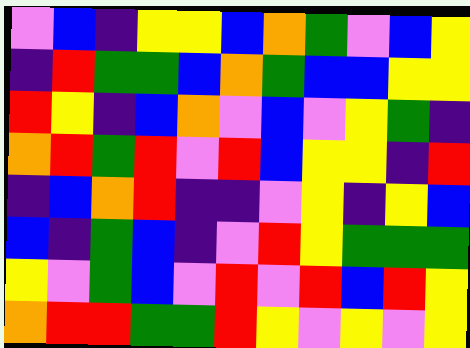[["violet", "blue", "indigo", "yellow", "yellow", "blue", "orange", "green", "violet", "blue", "yellow"], ["indigo", "red", "green", "green", "blue", "orange", "green", "blue", "blue", "yellow", "yellow"], ["red", "yellow", "indigo", "blue", "orange", "violet", "blue", "violet", "yellow", "green", "indigo"], ["orange", "red", "green", "red", "violet", "red", "blue", "yellow", "yellow", "indigo", "red"], ["indigo", "blue", "orange", "red", "indigo", "indigo", "violet", "yellow", "indigo", "yellow", "blue"], ["blue", "indigo", "green", "blue", "indigo", "violet", "red", "yellow", "green", "green", "green"], ["yellow", "violet", "green", "blue", "violet", "red", "violet", "red", "blue", "red", "yellow"], ["orange", "red", "red", "green", "green", "red", "yellow", "violet", "yellow", "violet", "yellow"]]